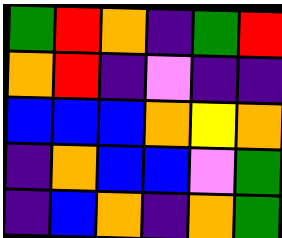[["green", "red", "orange", "indigo", "green", "red"], ["orange", "red", "indigo", "violet", "indigo", "indigo"], ["blue", "blue", "blue", "orange", "yellow", "orange"], ["indigo", "orange", "blue", "blue", "violet", "green"], ["indigo", "blue", "orange", "indigo", "orange", "green"]]